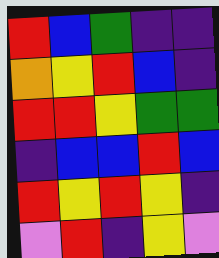[["red", "blue", "green", "indigo", "indigo"], ["orange", "yellow", "red", "blue", "indigo"], ["red", "red", "yellow", "green", "green"], ["indigo", "blue", "blue", "red", "blue"], ["red", "yellow", "red", "yellow", "indigo"], ["violet", "red", "indigo", "yellow", "violet"]]